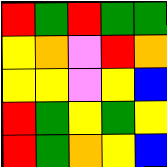[["red", "green", "red", "green", "green"], ["yellow", "orange", "violet", "red", "orange"], ["yellow", "yellow", "violet", "yellow", "blue"], ["red", "green", "yellow", "green", "yellow"], ["red", "green", "orange", "yellow", "blue"]]